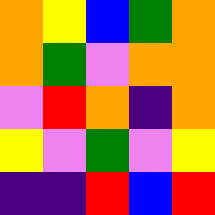[["orange", "yellow", "blue", "green", "orange"], ["orange", "green", "violet", "orange", "orange"], ["violet", "red", "orange", "indigo", "orange"], ["yellow", "violet", "green", "violet", "yellow"], ["indigo", "indigo", "red", "blue", "red"]]